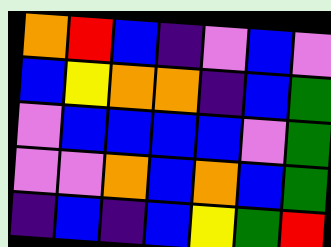[["orange", "red", "blue", "indigo", "violet", "blue", "violet"], ["blue", "yellow", "orange", "orange", "indigo", "blue", "green"], ["violet", "blue", "blue", "blue", "blue", "violet", "green"], ["violet", "violet", "orange", "blue", "orange", "blue", "green"], ["indigo", "blue", "indigo", "blue", "yellow", "green", "red"]]